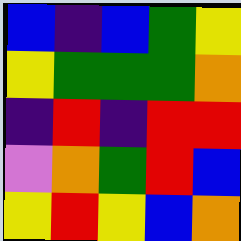[["blue", "indigo", "blue", "green", "yellow"], ["yellow", "green", "green", "green", "orange"], ["indigo", "red", "indigo", "red", "red"], ["violet", "orange", "green", "red", "blue"], ["yellow", "red", "yellow", "blue", "orange"]]